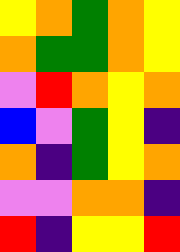[["yellow", "orange", "green", "orange", "yellow"], ["orange", "green", "green", "orange", "yellow"], ["violet", "red", "orange", "yellow", "orange"], ["blue", "violet", "green", "yellow", "indigo"], ["orange", "indigo", "green", "yellow", "orange"], ["violet", "violet", "orange", "orange", "indigo"], ["red", "indigo", "yellow", "yellow", "red"]]